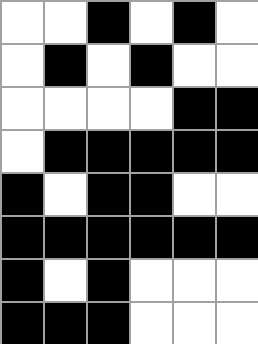[["white", "white", "black", "white", "black", "white"], ["white", "black", "white", "black", "white", "white"], ["white", "white", "white", "white", "black", "black"], ["white", "black", "black", "black", "black", "black"], ["black", "white", "black", "black", "white", "white"], ["black", "black", "black", "black", "black", "black"], ["black", "white", "black", "white", "white", "white"], ["black", "black", "black", "white", "white", "white"]]